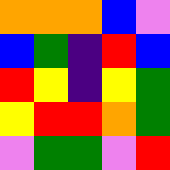[["orange", "orange", "orange", "blue", "violet"], ["blue", "green", "indigo", "red", "blue"], ["red", "yellow", "indigo", "yellow", "green"], ["yellow", "red", "red", "orange", "green"], ["violet", "green", "green", "violet", "red"]]